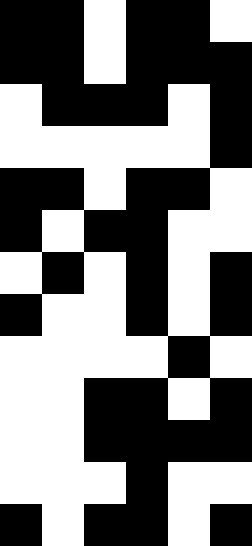[["black", "black", "white", "black", "black", "white"], ["black", "black", "white", "black", "black", "black"], ["white", "black", "black", "black", "white", "black"], ["white", "white", "white", "white", "white", "black"], ["black", "black", "white", "black", "black", "white"], ["black", "white", "black", "black", "white", "white"], ["white", "black", "white", "black", "white", "black"], ["black", "white", "white", "black", "white", "black"], ["white", "white", "white", "white", "black", "white"], ["white", "white", "black", "black", "white", "black"], ["white", "white", "black", "black", "black", "black"], ["white", "white", "white", "black", "white", "white"], ["black", "white", "black", "black", "white", "black"]]